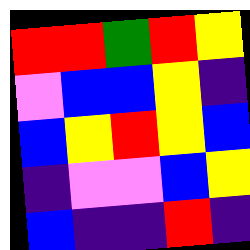[["red", "red", "green", "red", "yellow"], ["violet", "blue", "blue", "yellow", "indigo"], ["blue", "yellow", "red", "yellow", "blue"], ["indigo", "violet", "violet", "blue", "yellow"], ["blue", "indigo", "indigo", "red", "indigo"]]